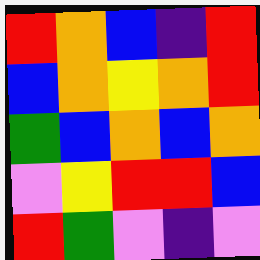[["red", "orange", "blue", "indigo", "red"], ["blue", "orange", "yellow", "orange", "red"], ["green", "blue", "orange", "blue", "orange"], ["violet", "yellow", "red", "red", "blue"], ["red", "green", "violet", "indigo", "violet"]]